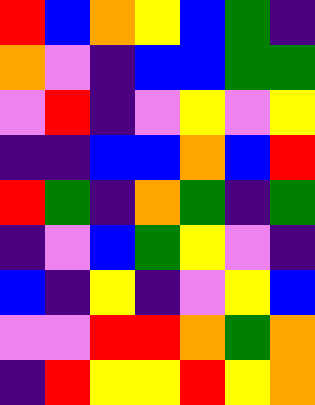[["red", "blue", "orange", "yellow", "blue", "green", "indigo"], ["orange", "violet", "indigo", "blue", "blue", "green", "green"], ["violet", "red", "indigo", "violet", "yellow", "violet", "yellow"], ["indigo", "indigo", "blue", "blue", "orange", "blue", "red"], ["red", "green", "indigo", "orange", "green", "indigo", "green"], ["indigo", "violet", "blue", "green", "yellow", "violet", "indigo"], ["blue", "indigo", "yellow", "indigo", "violet", "yellow", "blue"], ["violet", "violet", "red", "red", "orange", "green", "orange"], ["indigo", "red", "yellow", "yellow", "red", "yellow", "orange"]]